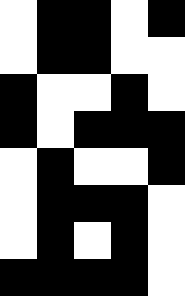[["white", "black", "black", "white", "black"], ["white", "black", "black", "white", "white"], ["black", "white", "white", "black", "white"], ["black", "white", "black", "black", "black"], ["white", "black", "white", "white", "black"], ["white", "black", "black", "black", "white"], ["white", "black", "white", "black", "white"], ["black", "black", "black", "black", "white"]]